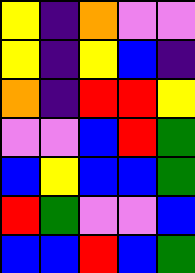[["yellow", "indigo", "orange", "violet", "violet"], ["yellow", "indigo", "yellow", "blue", "indigo"], ["orange", "indigo", "red", "red", "yellow"], ["violet", "violet", "blue", "red", "green"], ["blue", "yellow", "blue", "blue", "green"], ["red", "green", "violet", "violet", "blue"], ["blue", "blue", "red", "blue", "green"]]